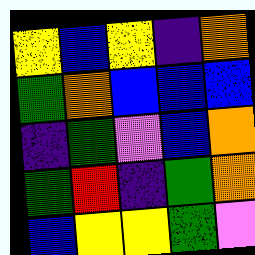[["yellow", "blue", "yellow", "indigo", "orange"], ["green", "orange", "blue", "blue", "blue"], ["indigo", "green", "violet", "blue", "orange"], ["green", "red", "indigo", "green", "orange"], ["blue", "yellow", "yellow", "green", "violet"]]